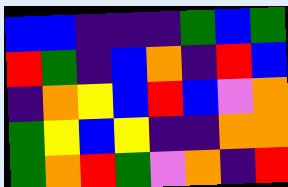[["blue", "blue", "indigo", "indigo", "indigo", "green", "blue", "green"], ["red", "green", "indigo", "blue", "orange", "indigo", "red", "blue"], ["indigo", "orange", "yellow", "blue", "red", "blue", "violet", "orange"], ["green", "yellow", "blue", "yellow", "indigo", "indigo", "orange", "orange"], ["green", "orange", "red", "green", "violet", "orange", "indigo", "red"]]